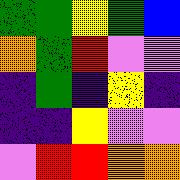[["green", "green", "yellow", "green", "blue"], ["orange", "green", "red", "violet", "violet"], ["indigo", "green", "indigo", "yellow", "indigo"], ["indigo", "indigo", "yellow", "violet", "violet"], ["violet", "red", "red", "orange", "orange"]]